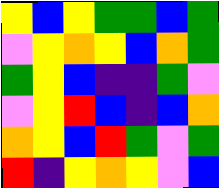[["yellow", "blue", "yellow", "green", "green", "blue", "green"], ["violet", "yellow", "orange", "yellow", "blue", "orange", "green"], ["green", "yellow", "blue", "indigo", "indigo", "green", "violet"], ["violet", "yellow", "red", "blue", "indigo", "blue", "orange"], ["orange", "yellow", "blue", "red", "green", "violet", "green"], ["red", "indigo", "yellow", "orange", "yellow", "violet", "blue"]]